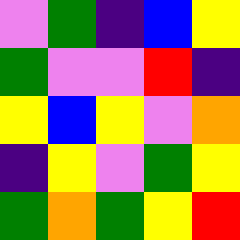[["violet", "green", "indigo", "blue", "yellow"], ["green", "violet", "violet", "red", "indigo"], ["yellow", "blue", "yellow", "violet", "orange"], ["indigo", "yellow", "violet", "green", "yellow"], ["green", "orange", "green", "yellow", "red"]]